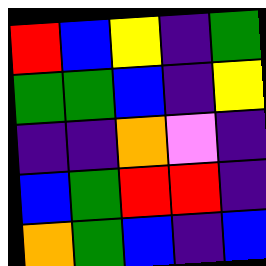[["red", "blue", "yellow", "indigo", "green"], ["green", "green", "blue", "indigo", "yellow"], ["indigo", "indigo", "orange", "violet", "indigo"], ["blue", "green", "red", "red", "indigo"], ["orange", "green", "blue", "indigo", "blue"]]